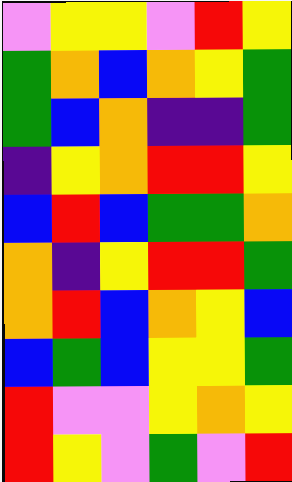[["violet", "yellow", "yellow", "violet", "red", "yellow"], ["green", "orange", "blue", "orange", "yellow", "green"], ["green", "blue", "orange", "indigo", "indigo", "green"], ["indigo", "yellow", "orange", "red", "red", "yellow"], ["blue", "red", "blue", "green", "green", "orange"], ["orange", "indigo", "yellow", "red", "red", "green"], ["orange", "red", "blue", "orange", "yellow", "blue"], ["blue", "green", "blue", "yellow", "yellow", "green"], ["red", "violet", "violet", "yellow", "orange", "yellow"], ["red", "yellow", "violet", "green", "violet", "red"]]